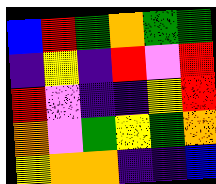[["blue", "red", "green", "orange", "green", "green"], ["indigo", "yellow", "indigo", "red", "violet", "red"], ["red", "violet", "indigo", "indigo", "yellow", "red"], ["orange", "violet", "green", "yellow", "green", "orange"], ["yellow", "orange", "orange", "indigo", "indigo", "blue"]]